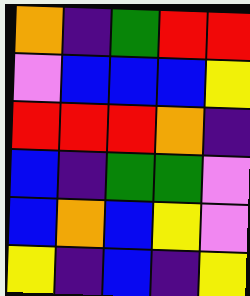[["orange", "indigo", "green", "red", "red"], ["violet", "blue", "blue", "blue", "yellow"], ["red", "red", "red", "orange", "indigo"], ["blue", "indigo", "green", "green", "violet"], ["blue", "orange", "blue", "yellow", "violet"], ["yellow", "indigo", "blue", "indigo", "yellow"]]